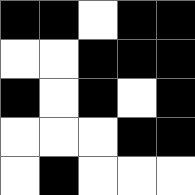[["black", "black", "white", "black", "black"], ["white", "white", "black", "black", "black"], ["black", "white", "black", "white", "black"], ["white", "white", "white", "black", "black"], ["white", "black", "white", "white", "white"]]